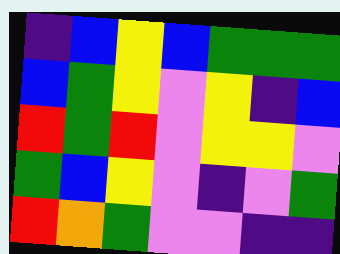[["indigo", "blue", "yellow", "blue", "green", "green", "green"], ["blue", "green", "yellow", "violet", "yellow", "indigo", "blue"], ["red", "green", "red", "violet", "yellow", "yellow", "violet"], ["green", "blue", "yellow", "violet", "indigo", "violet", "green"], ["red", "orange", "green", "violet", "violet", "indigo", "indigo"]]